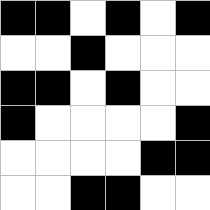[["black", "black", "white", "black", "white", "black"], ["white", "white", "black", "white", "white", "white"], ["black", "black", "white", "black", "white", "white"], ["black", "white", "white", "white", "white", "black"], ["white", "white", "white", "white", "black", "black"], ["white", "white", "black", "black", "white", "white"]]